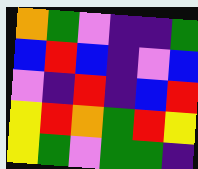[["orange", "green", "violet", "indigo", "indigo", "green"], ["blue", "red", "blue", "indigo", "violet", "blue"], ["violet", "indigo", "red", "indigo", "blue", "red"], ["yellow", "red", "orange", "green", "red", "yellow"], ["yellow", "green", "violet", "green", "green", "indigo"]]